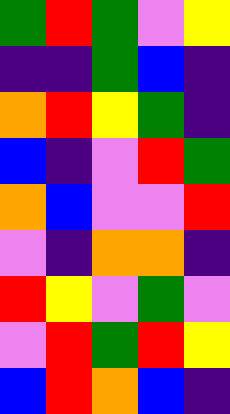[["green", "red", "green", "violet", "yellow"], ["indigo", "indigo", "green", "blue", "indigo"], ["orange", "red", "yellow", "green", "indigo"], ["blue", "indigo", "violet", "red", "green"], ["orange", "blue", "violet", "violet", "red"], ["violet", "indigo", "orange", "orange", "indigo"], ["red", "yellow", "violet", "green", "violet"], ["violet", "red", "green", "red", "yellow"], ["blue", "red", "orange", "blue", "indigo"]]